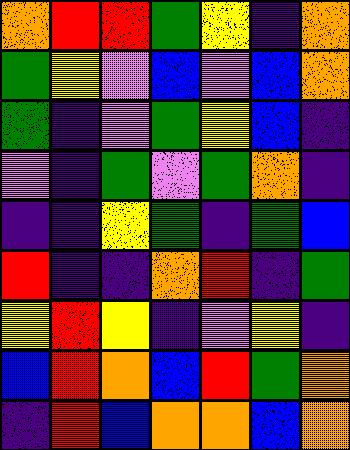[["orange", "red", "red", "green", "yellow", "indigo", "orange"], ["green", "yellow", "violet", "blue", "violet", "blue", "orange"], ["green", "indigo", "violet", "green", "yellow", "blue", "indigo"], ["violet", "indigo", "green", "violet", "green", "orange", "indigo"], ["indigo", "indigo", "yellow", "green", "indigo", "green", "blue"], ["red", "indigo", "indigo", "orange", "red", "indigo", "green"], ["yellow", "red", "yellow", "indigo", "violet", "yellow", "indigo"], ["blue", "red", "orange", "blue", "red", "green", "orange"], ["indigo", "red", "blue", "orange", "orange", "blue", "orange"]]